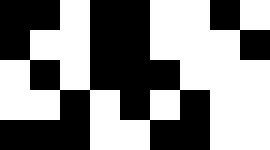[["black", "black", "white", "black", "black", "white", "white", "black", "white"], ["black", "white", "white", "black", "black", "white", "white", "white", "black"], ["white", "black", "white", "black", "black", "black", "white", "white", "white"], ["white", "white", "black", "white", "black", "white", "black", "white", "white"], ["black", "black", "black", "white", "white", "black", "black", "white", "white"]]